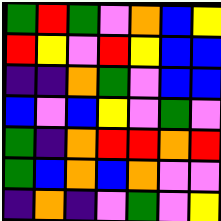[["green", "red", "green", "violet", "orange", "blue", "yellow"], ["red", "yellow", "violet", "red", "yellow", "blue", "blue"], ["indigo", "indigo", "orange", "green", "violet", "blue", "blue"], ["blue", "violet", "blue", "yellow", "violet", "green", "violet"], ["green", "indigo", "orange", "red", "red", "orange", "red"], ["green", "blue", "orange", "blue", "orange", "violet", "violet"], ["indigo", "orange", "indigo", "violet", "green", "violet", "yellow"]]